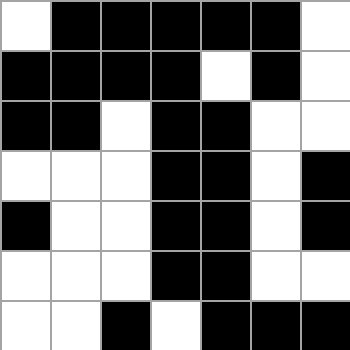[["white", "black", "black", "black", "black", "black", "white"], ["black", "black", "black", "black", "white", "black", "white"], ["black", "black", "white", "black", "black", "white", "white"], ["white", "white", "white", "black", "black", "white", "black"], ["black", "white", "white", "black", "black", "white", "black"], ["white", "white", "white", "black", "black", "white", "white"], ["white", "white", "black", "white", "black", "black", "black"]]